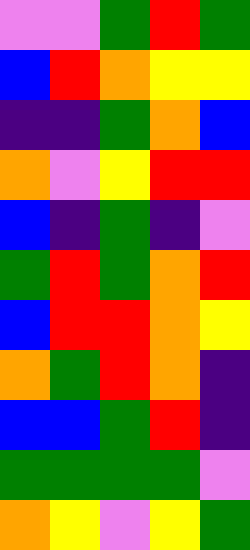[["violet", "violet", "green", "red", "green"], ["blue", "red", "orange", "yellow", "yellow"], ["indigo", "indigo", "green", "orange", "blue"], ["orange", "violet", "yellow", "red", "red"], ["blue", "indigo", "green", "indigo", "violet"], ["green", "red", "green", "orange", "red"], ["blue", "red", "red", "orange", "yellow"], ["orange", "green", "red", "orange", "indigo"], ["blue", "blue", "green", "red", "indigo"], ["green", "green", "green", "green", "violet"], ["orange", "yellow", "violet", "yellow", "green"]]